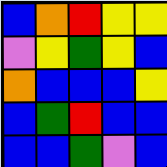[["blue", "orange", "red", "yellow", "yellow"], ["violet", "yellow", "green", "yellow", "blue"], ["orange", "blue", "blue", "blue", "yellow"], ["blue", "green", "red", "blue", "blue"], ["blue", "blue", "green", "violet", "blue"]]